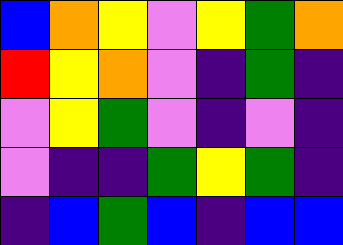[["blue", "orange", "yellow", "violet", "yellow", "green", "orange"], ["red", "yellow", "orange", "violet", "indigo", "green", "indigo"], ["violet", "yellow", "green", "violet", "indigo", "violet", "indigo"], ["violet", "indigo", "indigo", "green", "yellow", "green", "indigo"], ["indigo", "blue", "green", "blue", "indigo", "blue", "blue"]]